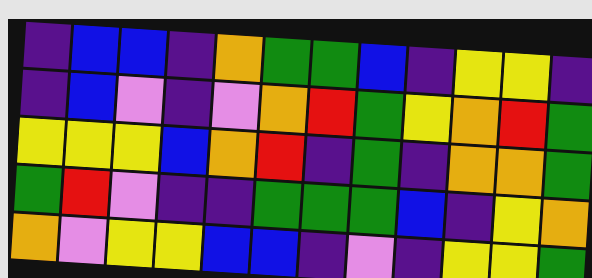[["indigo", "blue", "blue", "indigo", "orange", "green", "green", "blue", "indigo", "yellow", "yellow", "indigo"], ["indigo", "blue", "violet", "indigo", "violet", "orange", "red", "green", "yellow", "orange", "red", "green"], ["yellow", "yellow", "yellow", "blue", "orange", "red", "indigo", "green", "indigo", "orange", "orange", "green"], ["green", "red", "violet", "indigo", "indigo", "green", "green", "green", "blue", "indigo", "yellow", "orange"], ["orange", "violet", "yellow", "yellow", "blue", "blue", "indigo", "violet", "indigo", "yellow", "yellow", "green"]]